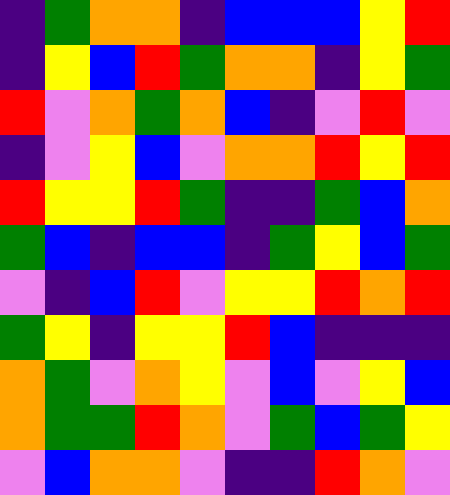[["indigo", "green", "orange", "orange", "indigo", "blue", "blue", "blue", "yellow", "red"], ["indigo", "yellow", "blue", "red", "green", "orange", "orange", "indigo", "yellow", "green"], ["red", "violet", "orange", "green", "orange", "blue", "indigo", "violet", "red", "violet"], ["indigo", "violet", "yellow", "blue", "violet", "orange", "orange", "red", "yellow", "red"], ["red", "yellow", "yellow", "red", "green", "indigo", "indigo", "green", "blue", "orange"], ["green", "blue", "indigo", "blue", "blue", "indigo", "green", "yellow", "blue", "green"], ["violet", "indigo", "blue", "red", "violet", "yellow", "yellow", "red", "orange", "red"], ["green", "yellow", "indigo", "yellow", "yellow", "red", "blue", "indigo", "indigo", "indigo"], ["orange", "green", "violet", "orange", "yellow", "violet", "blue", "violet", "yellow", "blue"], ["orange", "green", "green", "red", "orange", "violet", "green", "blue", "green", "yellow"], ["violet", "blue", "orange", "orange", "violet", "indigo", "indigo", "red", "orange", "violet"]]